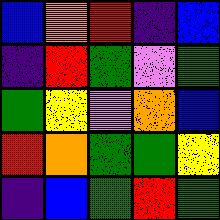[["blue", "orange", "red", "indigo", "blue"], ["indigo", "red", "green", "violet", "green"], ["green", "yellow", "violet", "orange", "blue"], ["red", "orange", "green", "green", "yellow"], ["indigo", "blue", "green", "red", "green"]]